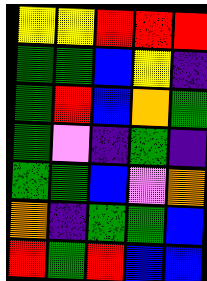[["yellow", "yellow", "red", "red", "red"], ["green", "green", "blue", "yellow", "indigo"], ["green", "red", "blue", "orange", "green"], ["green", "violet", "indigo", "green", "indigo"], ["green", "green", "blue", "violet", "orange"], ["orange", "indigo", "green", "green", "blue"], ["red", "green", "red", "blue", "blue"]]